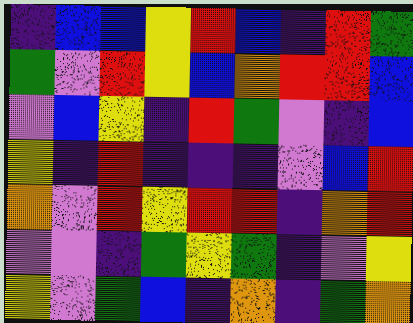[["indigo", "blue", "blue", "yellow", "red", "blue", "indigo", "red", "green"], ["green", "violet", "red", "yellow", "blue", "orange", "red", "red", "blue"], ["violet", "blue", "yellow", "indigo", "red", "green", "violet", "indigo", "blue"], ["yellow", "indigo", "red", "indigo", "indigo", "indigo", "violet", "blue", "red"], ["orange", "violet", "red", "yellow", "red", "red", "indigo", "orange", "red"], ["violet", "violet", "indigo", "green", "yellow", "green", "indigo", "violet", "yellow"], ["yellow", "violet", "green", "blue", "indigo", "orange", "indigo", "green", "orange"]]